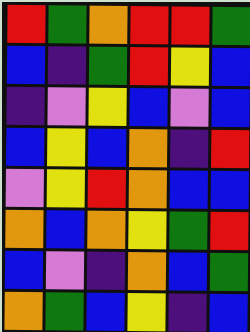[["red", "green", "orange", "red", "red", "green"], ["blue", "indigo", "green", "red", "yellow", "blue"], ["indigo", "violet", "yellow", "blue", "violet", "blue"], ["blue", "yellow", "blue", "orange", "indigo", "red"], ["violet", "yellow", "red", "orange", "blue", "blue"], ["orange", "blue", "orange", "yellow", "green", "red"], ["blue", "violet", "indigo", "orange", "blue", "green"], ["orange", "green", "blue", "yellow", "indigo", "blue"]]